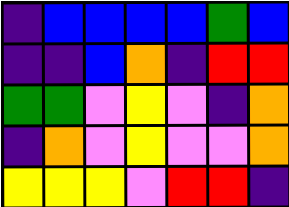[["indigo", "blue", "blue", "blue", "blue", "green", "blue"], ["indigo", "indigo", "blue", "orange", "indigo", "red", "red"], ["green", "green", "violet", "yellow", "violet", "indigo", "orange"], ["indigo", "orange", "violet", "yellow", "violet", "violet", "orange"], ["yellow", "yellow", "yellow", "violet", "red", "red", "indigo"]]